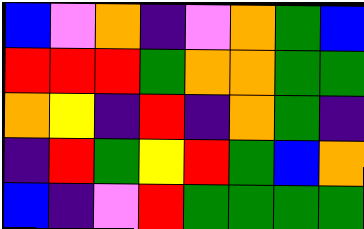[["blue", "violet", "orange", "indigo", "violet", "orange", "green", "blue"], ["red", "red", "red", "green", "orange", "orange", "green", "green"], ["orange", "yellow", "indigo", "red", "indigo", "orange", "green", "indigo"], ["indigo", "red", "green", "yellow", "red", "green", "blue", "orange"], ["blue", "indigo", "violet", "red", "green", "green", "green", "green"]]